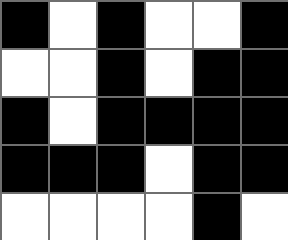[["black", "white", "black", "white", "white", "black"], ["white", "white", "black", "white", "black", "black"], ["black", "white", "black", "black", "black", "black"], ["black", "black", "black", "white", "black", "black"], ["white", "white", "white", "white", "black", "white"]]